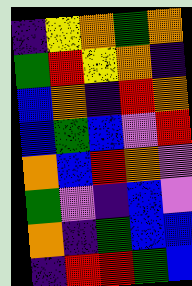[["indigo", "yellow", "orange", "green", "orange"], ["green", "red", "yellow", "orange", "indigo"], ["blue", "orange", "indigo", "red", "orange"], ["blue", "green", "blue", "violet", "red"], ["orange", "blue", "red", "orange", "violet"], ["green", "violet", "indigo", "blue", "violet"], ["orange", "indigo", "green", "blue", "blue"], ["indigo", "red", "red", "green", "blue"]]